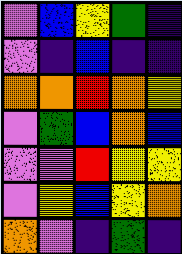[["violet", "blue", "yellow", "green", "indigo"], ["violet", "indigo", "blue", "indigo", "indigo"], ["orange", "orange", "red", "orange", "yellow"], ["violet", "green", "blue", "orange", "blue"], ["violet", "violet", "red", "yellow", "yellow"], ["violet", "yellow", "blue", "yellow", "orange"], ["orange", "violet", "indigo", "green", "indigo"]]